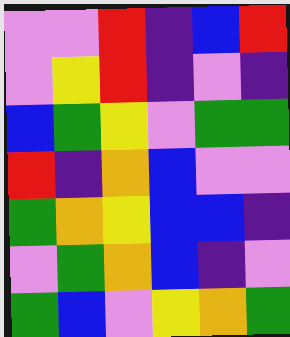[["violet", "violet", "red", "indigo", "blue", "red"], ["violet", "yellow", "red", "indigo", "violet", "indigo"], ["blue", "green", "yellow", "violet", "green", "green"], ["red", "indigo", "orange", "blue", "violet", "violet"], ["green", "orange", "yellow", "blue", "blue", "indigo"], ["violet", "green", "orange", "blue", "indigo", "violet"], ["green", "blue", "violet", "yellow", "orange", "green"]]